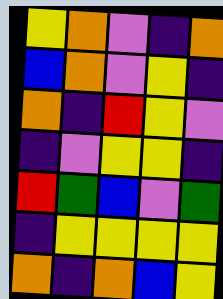[["yellow", "orange", "violet", "indigo", "orange"], ["blue", "orange", "violet", "yellow", "indigo"], ["orange", "indigo", "red", "yellow", "violet"], ["indigo", "violet", "yellow", "yellow", "indigo"], ["red", "green", "blue", "violet", "green"], ["indigo", "yellow", "yellow", "yellow", "yellow"], ["orange", "indigo", "orange", "blue", "yellow"]]